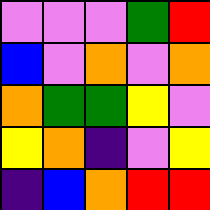[["violet", "violet", "violet", "green", "red"], ["blue", "violet", "orange", "violet", "orange"], ["orange", "green", "green", "yellow", "violet"], ["yellow", "orange", "indigo", "violet", "yellow"], ["indigo", "blue", "orange", "red", "red"]]